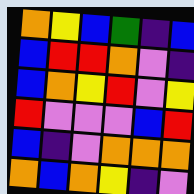[["orange", "yellow", "blue", "green", "indigo", "blue"], ["blue", "red", "red", "orange", "violet", "indigo"], ["blue", "orange", "yellow", "red", "violet", "yellow"], ["red", "violet", "violet", "violet", "blue", "red"], ["blue", "indigo", "violet", "orange", "orange", "orange"], ["orange", "blue", "orange", "yellow", "indigo", "violet"]]